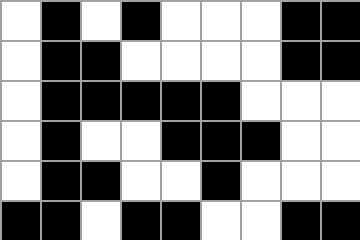[["white", "black", "white", "black", "white", "white", "white", "black", "black"], ["white", "black", "black", "white", "white", "white", "white", "black", "black"], ["white", "black", "black", "black", "black", "black", "white", "white", "white"], ["white", "black", "white", "white", "black", "black", "black", "white", "white"], ["white", "black", "black", "white", "white", "black", "white", "white", "white"], ["black", "black", "white", "black", "black", "white", "white", "black", "black"]]